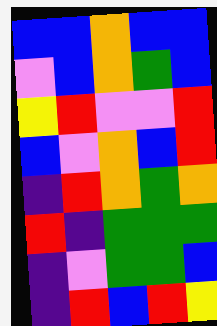[["blue", "blue", "orange", "blue", "blue"], ["violet", "blue", "orange", "green", "blue"], ["yellow", "red", "violet", "violet", "red"], ["blue", "violet", "orange", "blue", "red"], ["indigo", "red", "orange", "green", "orange"], ["red", "indigo", "green", "green", "green"], ["indigo", "violet", "green", "green", "blue"], ["indigo", "red", "blue", "red", "yellow"]]